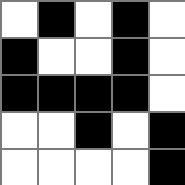[["white", "black", "white", "black", "white"], ["black", "white", "white", "black", "white"], ["black", "black", "black", "black", "white"], ["white", "white", "black", "white", "black"], ["white", "white", "white", "white", "black"]]